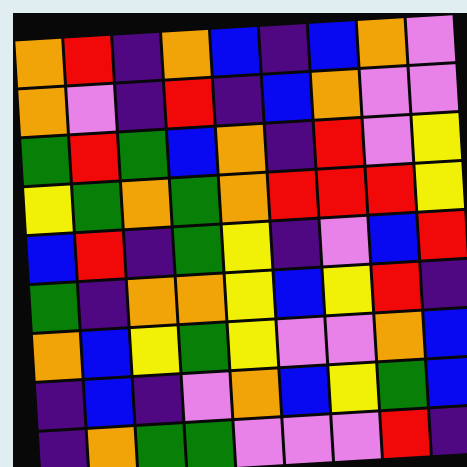[["orange", "red", "indigo", "orange", "blue", "indigo", "blue", "orange", "violet"], ["orange", "violet", "indigo", "red", "indigo", "blue", "orange", "violet", "violet"], ["green", "red", "green", "blue", "orange", "indigo", "red", "violet", "yellow"], ["yellow", "green", "orange", "green", "orange", "red", "red", "red", "yellow"], ["blue", "red", "indigo", "green", "yellow", "indigo", "violet", "blue", "red"], ["green", "indigo", "orange", "orange", "yellow", "blue", "yellow", "red", "indigo"], ["orange", "blue", "yellow", "green", "yellow", "violet", "violet", "orange", "blue"], ["indigo", "blue", "indigo", "violet", "orange", "blue", "yellow", "green", "blue"], ["indigo", "orange", "green", "green", "violet", "violet", "violet", "red", "indigo"]]